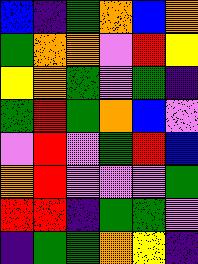[["blue", "indigo", "green", "orange", "blue", "orange"], ["green", "orange", "orange", "violet", "red", "yellow"], ["yellow", "orange", "green", "violet", "green", "indigo"], ["green", "red", "green", "orange", "blue", "violet"], ["violet", "red", "violet", "green", "red", "blue"], ["orange", "red", "violet", "violet", "violet", "green"], ["red", "red", "indigo", "green", "green", "violet"], ["indigo", "green", "green", "orange", "yellow", "indigo"]]